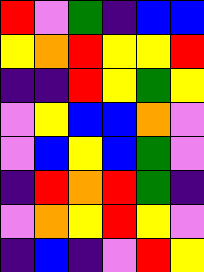[["red", "violet", "green", "indigo", "blue", "blue"], ["yellow", "orange", "red", "yellow", "yellow", "red"], ["indigo", "indigo", "red", "yellow", "green", "yellow"], ["violet", "yellow", "blue", "blue", "orange", "violet"], ["violet", "blue", "yellow", "blue", "green", "violet"], ["indigo", "red", "orange", "red", "green", "indigo"], ["violet", "orange", "yellow", "red", "yellow", "violet"], ["indigo", "blue", "indigo", "violet", "red", "yellow"]]